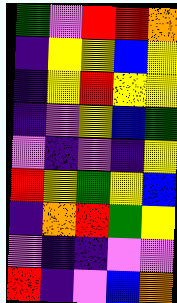[["green", "violet", "red", "red", "orange"], ["indigo", "yellow", "yellow", "blue", "yellow"], ["indigo", "yellow", "red", "yellow", "yellow"], ["indigo", "violet", "yellow", "blue", "green"], ["violet", "indigo", "violet", "indigo", "yellow"], ["red", "yellow", "green", "yellow", "blue"], ["indigo", "orange", "red", "green", "yellow"], ["violet", "indigo", "indigo", "violet", "violet"], ["red", "indigo", "violet", "blue", "orange"]]